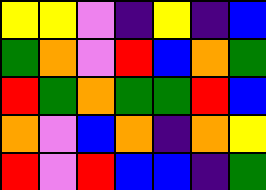[["yellow", "yellow", "violet", "indigo", "yellow", "indigo", "blue"], ["green", "orange", "violet", "red", "blue", "orange", "green"], ["red", "green", "orange", "green", "green", "red", "blue"], ["orange", "violet", "blue", "orange", "indigo", "orange", "yellow"], ["red", "violet", "red", "blue", "blue", "indigo", "green"]]